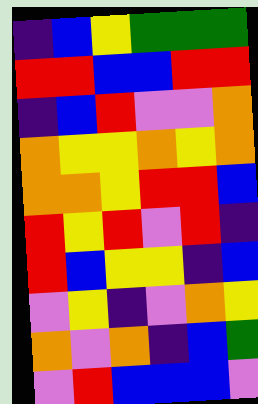[["indigo", "blue", "yellow", "green", "green", "green"], ["red", "red", "blue", "blue", "red", "red"], ["indigo", "blue", "red", "violet", "violet", "orange"], ["orange", "yellow", "yellow", "orange", "yellow", "orange"], ["orange", "orange", "yellow", "red", "red", "blue"], ["red", "yellow", "red", "violet", "red", "indigo"], ["red", "blue", "yellow", "yellow", "indigo", "blue"], ["violet", "yellow", "indigo", "violet", "orange", "yellow"], ["orange", "violet", "orange", "indigo", "blue", "green"], ["violet", "red", "blue", "blue", "blue", "violet"]]